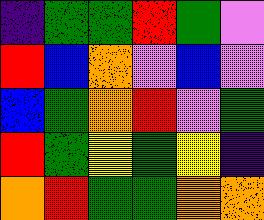[["indigo", "green", "green", "red", "green", "violet"], ["red", "blue", "orange", "violet", "blue", "violet"], ["blue", "green", "orange", "red", "violet", "green"], ["red", "green", "yellow", "green", "yellow", "indigo"], ["orange", "red", "green", "green", "orange", "orange"]]